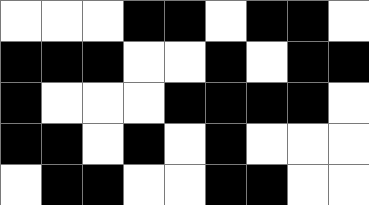[["white", "white", "white", "black", "black", "white", "black", "black", "white"], ["black", "black", "black", "white", "white", "black", "white", "black", "black"], ["black", "white", "white", "white", "black", "black", "black", "black", "white"], ["black", "black", "white", "black", "white", "black", "white", "white", "white"], ["white", "black", "black", "white", "white", "black", "black", "white", "white"]]